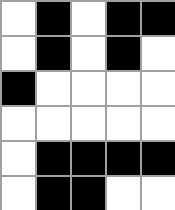[["white", "black", "white", "black", "black"], ["white", "black", "white", "black", "white"], ["black", "white", "white", "white", "white"], ["white", "white", "white", "white", "white"], ["white", "black", "black", "black", "black"], ["white", "black", "black", "white", "white"]]